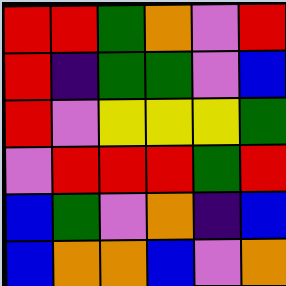[["red", "red", "green", "orange", "violet", "red"], ["red", "indigo", "green", "green", "violet", "blue"], ["red", "violet", "yellow", "yellow", "yellow", "green"], ["violet", "red", "red", "red", "green", "red"], ["blue", "green", "violet", "orange", "indigo", "blue"], ["blue", "orange", "orange", "blue", "violet", "orange"]]